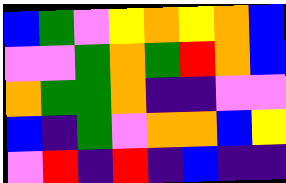[["blue", "green", "violet", "yellow", "orange", "yellow", "orange", "blue"], ["violet", "violet", "green", "orange", "green", "red", "orange", "blue"], ["orange", "green", "green", "orange", "indigo", "indigo", "violet", "violet"], ["blue", "indigo", "green", "violet", "orange", "orange", "blue", "yellow"], ["violet", "red", "indigo", "red", "indigo", "blue", "indigo", "indigo"]]